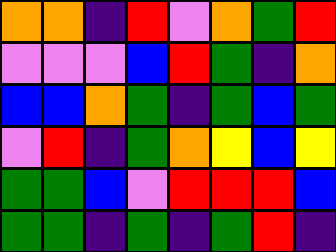[["orange", "orange", "indigo", "red", "violet", "orange", "green", "red"], ["violet", "violet", "violet", "blue", "red", "green", "indigo", "orange"], ["blue", "blue", "orange", "green", "indigo", "green", "blue", "green"], ["violet", "red", "indigo", "green", "orange", "yellow", "blue", "yellow"], ["green", "green", "blue", "violet", "red", "red", "red", "blue"], ["green", "green", "indigo", "green", "indigo", "green", "red", "indigo"]]